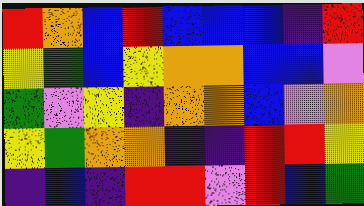[["red", "orange", "blue", "red", "blue", "blue", "blue", "indigo", "red"], ["yellow", "green", "blue", "yellow", "orange", "orange", "blue", "blue", "violet"], ["green", "violet", "yellow", "indigo", "orange", "orange", "blue", "violet", "orange"], ["yellow", "green", "orange", "orange", "indigo", "indigo", "red", "red", "yellow"], ["indigo", "blue", "indigo", "red", "red", "violet", "red", "blue", "green"]]